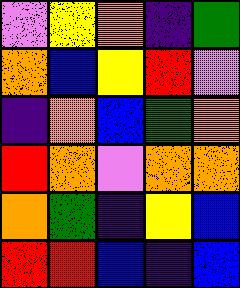[["violet", "yellow", "orange", "indigo", "green"], ["orange", "blue", "yellow", "red", "violet"], ["indigo", "orange", "blue", "green", "orange"], ["red", "orange", "violet", "orange", "orange"], ["orange", "green", "indigo", "yellow", "blue"], ["red", "red", "blue", "indigo", "blue"]]